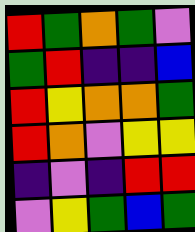[["red", "green", "orange", "green", "violet"], ["green", "red", "indigo", "indigo", "blue"], ["red", "yellow", "orange", "orange", "green"], ["red", "orange", "violet", "yellow", "yellow"], ["indigo", "violet", "indigo", "red", "red"], ["violet", "yellow", "green", "blue", "green"]]